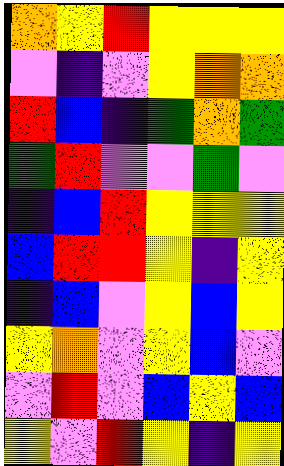[["orange", "yellow", "red", "yellow", "yellow", "yellow"], ["violet", "indigo", "violet", "yellow", "orange", "orange"], ["red", "blue", "indigo", "green", "orange", "green"], ["green", "red", "violet", "violet", "green", "violet"], ["indigo", "blue", "red", "yellow", "yellow", "yellow"], ["blue", "red", "red", "yellow", "indigo", "yellow"], ["indigo", "blue", "violet", "yellow", "blue", "yellow"], ["yellow", "orange", "violet", "yellow", "blue", "violet"], ["violet", "red", "violet", "blue", "yellow", "blue"], ["yellow", "violet", "red", "yellow", "indigo", "yellow"]]